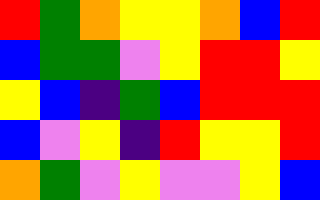[["red", "green", "orange", "yellow", "yellow", "orange", "blue", "red"], ["blue", "green", "green", "violet", "yellow", "red", "red", "yellow"], ["yellow", "blue", "indigo", "green", "blue", "red", "red", "red"], ["blue", "violet", "yellow", "indigo", "red", "yellow", "yellow", "red"], ["orange", "green", "violet", "yellow", "violet", "violet", "yellow", "blue"]]